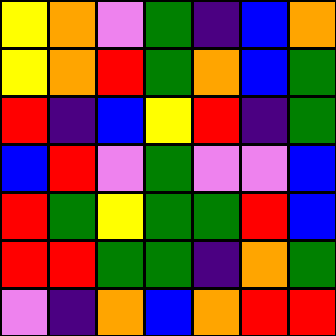[["yellow", "orange", "violet", "green", "indigo", "blue", "orange"], ["yellow", "orange", "red", "green", "orange", "blue", "green"], ["red", "indigo", "blue", "yellow", "red", "indigo", "green"], ["blue", "red", "violet", "green", "violet", "violet", "blue"], ["red", "green", "yellow", "green", "green", "red", "blue"], ["red", "red", "green", "green", "indigo", "orange", "green"], ["violet", "indigo", "orange", "blue", "orange", "red", "red"]]